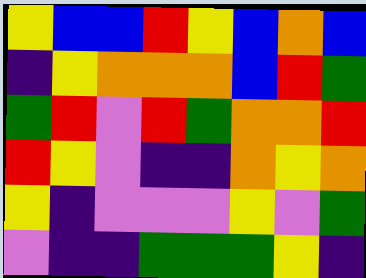[["yellow", "blue", "blue", "red", "yellow", "blue", "orange", "blue"], ["indigo", "yellow", "orange", "orange", "orange", "blue", "red", "green"], ["green", "red", "violet", "red", "green", "orange", "orange", "red"], ["red", "yellow", "violet", "indigo", "indigo", "orange", "yellow", "orange"], ["yellow", "indigo", "violet", "violet", "violet", "yellow", "violet", "green"], ["violet", "indigo", "indigo", "green", "green", "green", "yellow", "indigo"]]